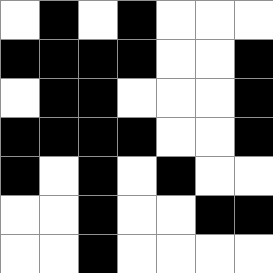[["white", "black", "white", "black", "white", "white", "white"], ["black", "black", "black", "black", "white", "white", "black"], ["white", "black", "black", "white", "white", "white", "black"], ["black", "black", "black", "black", "white", "white", "black"], ["black", "white", "black", "white", "black", "white", "white"], ["white", "white", "black", "white", "white", "black", "black"], ["white", "white", "black", "white", "white", "white", "white"]]